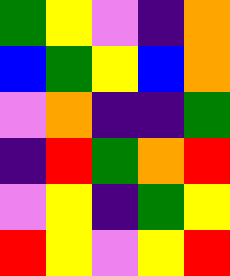[["green", "yellow", "violet", "indigo", "orange"], ["blue", "green", "yellow", "blue", "orange"], ["violet", "orange", "indigo", "indigo", "green"], ["indigo", "red", "green", "orange", "red"], ["violet", "yellow", "indigo", "green", "yellow"], ["red", "yellow", "violet", "yellow", "red"]]